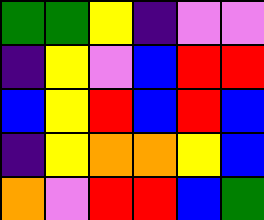[["green", "green", "yellow", "indigo", "violet", "violet"], ["indigo", "yellow", "violet", "blue", "red", "red"], ["blue", "yellow", "red", "blue", "red", "blue"], ["indigo", "yellow", "orange", "orange", "yellow", "blue"], ["orange", "violet", "red", "red", "blue", "green"]]